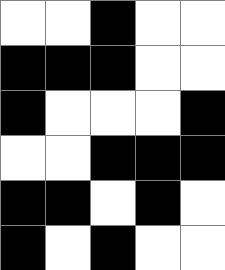[["white", "white", "black", "white", "white"], ["black", "black", "black", "white", "white"], ["black", "white", "white", "white", "black"], ["white", "white", "black", "black", "black"], ["black", "black", "white", "black", "white"], ["black", "white", "black", "white", "white"]]